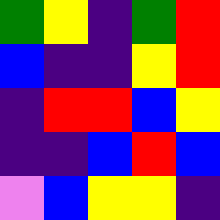[["green", "yellow", "indigo", "green", "red"], ["blue", "indigo", "indigo", "yellow", "red"], ["indigo", "red", "red", "blue", "yellow"], ["indigo", "indigo", "blue", "red", "blue"], ["violet", "blue", "yellow", "yellow", "indigo"]]